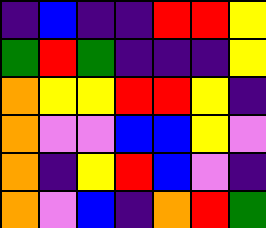[["indigo", "blue", "indigo", "indigo", "red", "red", "yellow"], ["green", "red", "green", "indigo", "indigo", "indigo", "yellow"], ["orange", "yellow", "yellow", "red", "red", "yellow", "indigo"], ["orange", "violet", "violet", "blue", "blue", "yellow", "violet"], ["orange", "indigo", "yellow", "red", "blue", "violet", "indigo"], ["orange", "violet", "blue", "indigo", "orange", "red", "green"]]